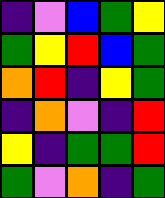[["indigo", "violet", "blue", "green", "yellow"], ["green", "yellow", "red", "blue", "green"], ["orange", "red", "indigo", "yellow", "green"], ["indigo", "orange", "violet", "indigo", "red"], ["yellow", "indigo", "green", "green", "red"], ["green", "violet", "orange", "indigo", "green"]]